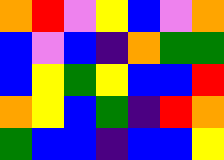[["orange", "red", "violet", "yellow", "blue", "violet", "orange"], ["blue", "violet", "blue", "indigo", "orange", "green", "green"], ["blue", "yellow", "green", "yellow", "blue", "blue", "red"], ["orange", "yellow", "blue", "green", "indigo", "red", "orange"], ["green", "blue", "blue", "indigo", "blue", "blue", "yellow"]]